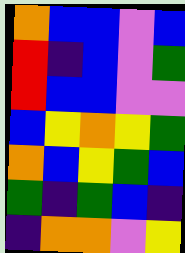[["orange", "blue", "blue", "violet", "blue"], ["red", "indigo", "blue", "violet", "green"], ["red", "blue", "blue", "violet", "violet"], ["blue", "yellow", "orange", "yellow", "green"], ["orange", "blue", "yellow", "green", "blue"], ["green", "indigo", "green", "blue", "indigo"], ["indigo", "orange", "orange", "violet", "yellow"]]